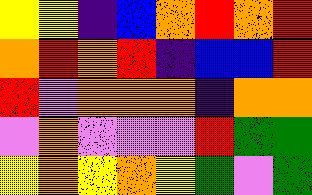[["yellow", "yellow", "indigo", "blue", "orange", "red", "orange", "red"], ["orange", "red", "orange", "red", "indigo", "blue", "blue", "red"], ["red", "violet", "orange", "orange", "orange", "indigo", "orange", "orange"], ["violet", "orange", "violet", "violet", "violet", "red", "green", "green"], ["yellow", "orange", "yellow", "orange", "yellow", "green", "violet", "green"]]